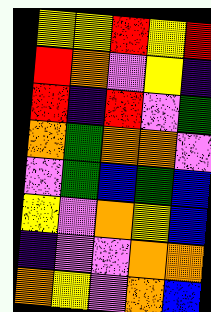[["yellow", "yellow", "red", "yellow", "red"], ["red", "orange", "violet", "yellow", "indigo"], ["red", "indigo", "red", "violet", "green"], ["orange", "green", "orange", "orange", "violet"], ["violet", "green", "blue", "green", "blue"], ["yellow", "violet", "orange", "yellow", "blue"], ["indigo", "violet", "violet", "orange", "orange"], ["orange", "yellow", "violet", "orange", "blue"]]